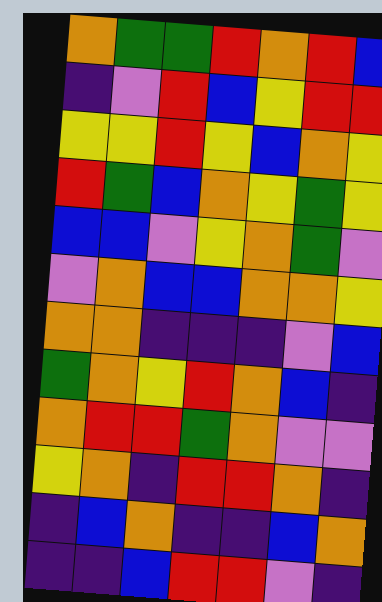[["orange", "green", "green", "red", "orange", "red", "blue"], ["indigo", "violet", "red", "blue", "yellow", "red", "red"], ["yellow", "yellow", "red", "yellow", "blue", "orange", "yellow"], ["red", "green", "blue", "orange", "yellow", "green", "yellow"], ["blue", "blue", "violet", "yellow", "orange", "green", "violet"], ["violet", "orange", "blue", "blue", "orange", "orange", "yellow"], ["orange", "orange", "indigo", "indigo", "indigo", "violet", "blue"], ["green", "orange", "yellow", "red", "orange", "blue", "indigo"], ["orange", "red", "red", "green", "orange", "violet", "violet"], ["yellow", "orange", "indigo", "red", "red", "orange", "indigo"], ["indigo", "blue", "orange", "indigo", "indigo", "blue", "orange"], ["indigo", "indigo", "blue", "red", "red", "violet", "indigo"]]